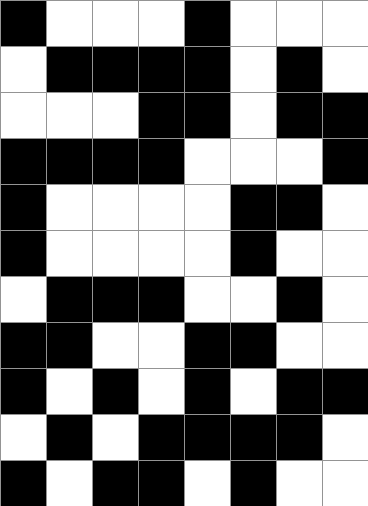[["black", "white", "white", "white", "black", "white", "white", "white"], ["white", "black", "black", "black", "black", "white", "black", "white"], ["white", "white", "white", "black", "black", "white", "black", "black"], ["black", "black", "black", "black", "white", "white", "white", "black"], ["black", "white", "white", "white", "white", "black", "black", "white"], ["black", "white", "white", "white", "white", "black", "white", "white"], ["white", "black", "black", "black", "white", "white", "black", "white"], ["black", "black", "white", "white", "black", "black", "white", "white"], ["black", "white", "black", "white", "black", "white", "black", "black"], ["white", "black", "white", "black", "black", "black", "black", "white"], ["black", "white", "black", "black", "white", "black", "white", "white"]]